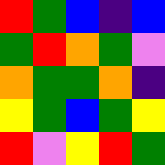[["red", "green", "blue", "indigo", "blue"], ["green", "red", "orange", "green", "violet"], ["orange", "green", "green", "orange", "indigo"], ["yellow", "green", "blue", "green", "yellow"], ["red", "violet", "yellow", "red", "green"]]